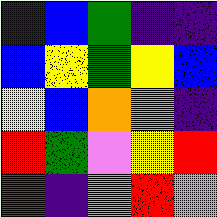[["indigo", "blue", "green", "indigo", "indigo"], ["blue", "yellow", "green", "yellow", "blue"], ["yellow", "blue", "orange", "violet", "indigo"], ["red", "green", "violet", "yellow", "red"], ["red", "indigo", "orange", "red", "violet"]]